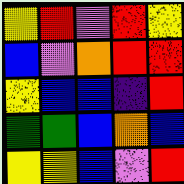[["yellow", "red", "violet", "red", "yellow"], ["blue", "violet", "orange", "red", "red"], ["yellow", "blue", "blue", "indigo", "red"], ["green", "green", "blue", "orange", "blue"], ["yellow", "yellow", "blue", "violet", "red"]]